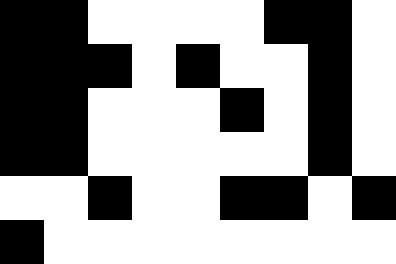[["black", "black", "white", "white", "white", "white", "black", "black", "white"], ["black", "black", "black", "white", "black", "white", "white", "black", "white"], ["black", "black", "white", "white", "white", "black", "white", "black", "white"], ["black", "black", "white", "white", "white", "white", "white", "black", "white"], ["white", "white", "black", "white", "white", "black", "black", "white", "black"], ["black", "white", "white", "white", "white", "white", "white", "white", "white"]]